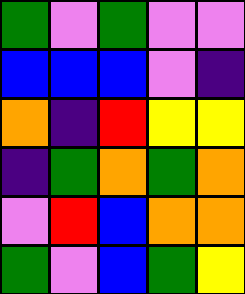[["green", "violet", "green", "violet", "violet"], ["blue", "blue", "blue", "violet", "indigo"], ["orange", "indigo", "red", "yellow", "yellow"], ["indigo", "green", "orange", "green", "orange"], ["violet", "red", "blue", "orange", "orange"], ["green", "violet", "blue", "green", "yellow"]]